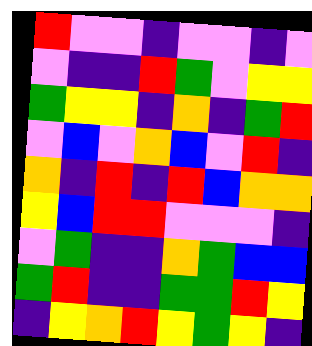[["red", "violet", "violet", "indigo", "violet", "violet", "indigo", "violet"], ["violet", "indigo", "indigo", "red", "green", "violet", "yellow", "yellow"], ["green", "yellow", "yellow", "indigo", "orange", "indigo", "green", "red"], ["violet", "blue", "violet", "orange", "blue", "violet", "red", "indigo"], ["orange", "indigo", "red", "indigo", "red", "blue", "orange", "orange"], ["yellow", "blue", "red", "red", "violet", "violet", "violet", "indigo"], ["violet", "green", "indigo", "indigo", "orange", "green", "blue", "blue"], ["green", "red", "indigo", "indigo", "green", "green", "red", "yellow"], ["indigo", "yellow", "orange", "red", "yellow", "green", "yellow", "indigo"]]